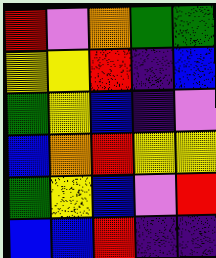[["red", "violet", "orange", "green", "green"], ["yellow", "yellow", "red", "indigo", "blue"], ["green", "yellow", "blue", "indigo", "violet"], ["blue", "orange", "red", "yellow", "yellow"], ["green", "yellow", "blue", "violet", "red"], ["blue", "blue", "red", "indigo", "indigo"]]